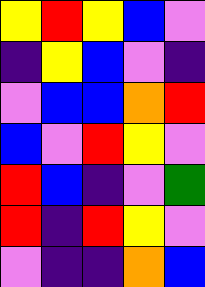[["yellow", "red", "yellow", "blue", "violet"], ["indigo", "yellow", "blue", "violet", "indigo"], ["violet", "blue", "blue", "orange", "red"], ["blue", "violet", "red", "yellow", "violet"], ["red", "blue", "indigo", "violet", "green"], ["red", "indigo", "red", "yellow", "violet"], ["violet", "indigo", "indigo", "orange", "blue"]]